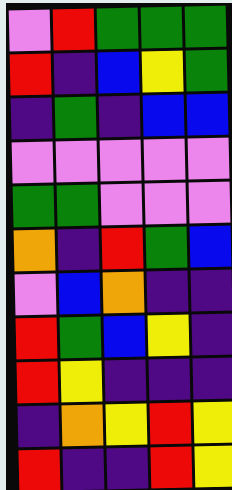[["violet", "red", "green", "green", "green"], ["red", "indigo", "blue", "yellow", "green"], ["indigo", "green", "indigo", "blue", "blue"], ["violet", "violet", "violet", "violet", "violet"], ["green", "green", "violet", "violet", "violet"], ["orange", "indigo", "red", "green", "blue"], ["violet", "blue", "orange", "indigo", "indigo"], ["red", "green", "blue", "yellow", "indigo"], ["red", "yellow", "indigo", "indigo", "indigo"], ["indigo", "orange", "yellow", "red", "yellow"], ["red", "indigo", "indigo", "red", "yellow"]]